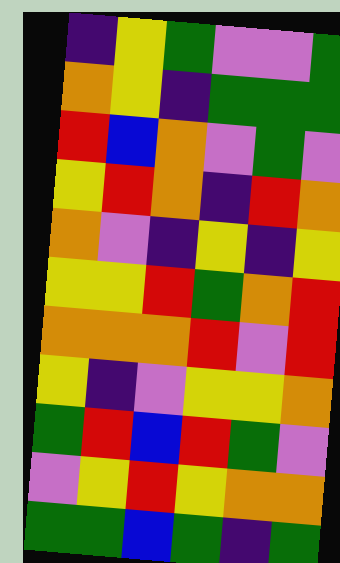[["indigo", "yellow", "green", "violet", "violet", "green"], ["orange", "yellow", "indigo", "green", "green", "green"], ["red", "blue", "orange", "violet", "green", "violet"], ["yellow", "red", "orange", "indigo", "red", "orange"], ["orange", "violet", "indigo", "yellow", "indigo", "yellow"], ["yellow", "yellow", "red", "green", "orange", "red"], ["orange", "orange", "orange", "red", "violet", "red"], ["yellow", "indigo", "violet", "yellow", "yellow", "orange"], ["green", "red", "blue", "red", "green", "violet"], ["violet", "yellow", "red", "yellow", "orange", "orange"], ["green", "green", "blue", "green", "indigo", "green"]]